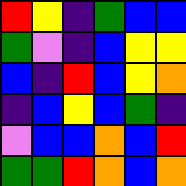[["red", "yellow", "indigo", "green", "blue", "blue"], ["green", "violet", "indigo", "blue", "yellow", "yellow"], ["blue", "indigo", "red", "blue", "yellow", "orange"], ["indigo", "blue", "yellow", "blue", "green", "indigo"], ["violet", "blue", "blue", "orange", "blue", "red"], ["green", "green", "red", "orange", "blue", "orange"]]